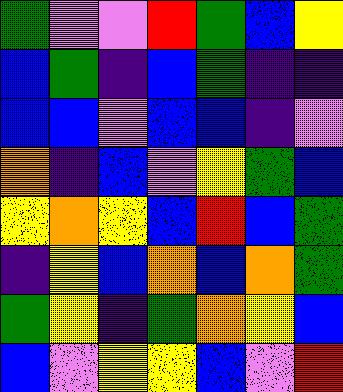[["green", "violet", "violet", "red", "green", "blue", "yellow"], ["blue", "green", "indigo", "blue", "green", "indigo", "indigo"], ["blue", "blue", "violet", "blue", "blue", "indigo", "violet"], ["orange", "indigo", "blue", "violet", "yellow", "green", "blue"], ["yellow", "orange", "yellow", "blue", "red", "blue", "green"], ["indigo", "yellow", "blue", "orange", "blue", "orange", "green"], ["green", "yellow", "indigo", "green", "orange", "yellow", "blue"], ["blue", "violet", "yellow", "yellow", "blue", "violet", "red"]]